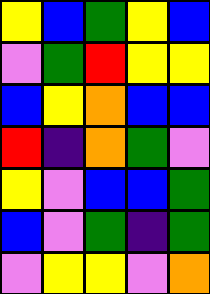[["yellow", "blue", "green", "yellow", "blue"], ["violet", "green", "red", "yellow", "yellow"], ["blue", "yellow", "orange", "blue", "blue"], ["red", "indigo", "orange", "green", "violet"], ["yellow", "violet", "blue", "blue", "green"], ["blue", "violet", "green", "indigo", "green"], ["violet", "yellow", "yellow", "violet", "orange"]]